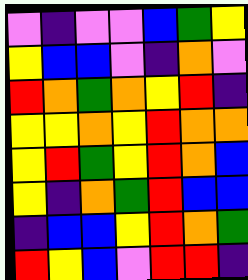[["violet", "indigo", "violet", "violet", "blue", "green", "yellow"], ["yellow", "blue", "blue", "violet", "indigo", "orange", "violet"], ["red", "orange", "green", "orange", "yellow", "red", "indigo"], ["yellow", "yellow", "orange", "yellow", "red", "orange", "orange"], ["yellow", "red", "green", "yellow", "red", "orange", "blue"], ["yellow", "indigo", "orange", "green", "red", "blue", "blue"], ["indigo", "blue", "blue", "yellow", "red", "orange", "green"], ["red", "yellow", "blue", "violet", "red", "red", "indigo"]]